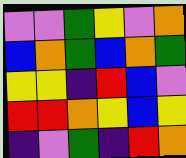[["violet", "violet", "green", "yellow", "violet", "orange"], ["blue", "orange", "green", "blue", "orange", "green"], ["yellow", "yellow", "indigo", "red", "blue", "violet"], ["red", "red", "orange", "yellow", "blue", "yellow"], ["indigo", "violet", "green", "indigo", "red", "orange"]]